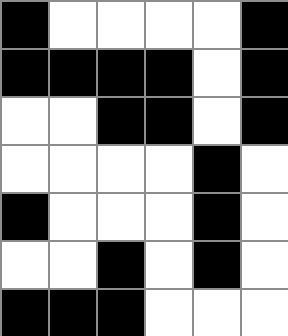[["black", "white", "white", "white", "white", "black"], ["black", "black", "black", "black", "white", "black"], ["white", "white", "black", "black", "white", "black"], ["white", "white", "white", "white", "black", "white"], ["black", "white", "white", "white", "black", "white"], ["white", "white", "black", "white", "black", "white"], ["black", "black", "black", "white", "white", "white"]]